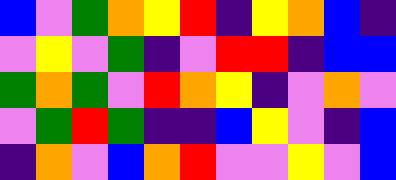[["blue", "violet", "green", "orange", "yellow", "red", "indigo", "yellow", "orange", "blue", "indigo"], ["violet", "yellow", "violet", "green", "indigo", "violet", "red", "red", "indigo", "blue", "blue"], ["green", "orange", "green", "violet", "red", "orange", "yellow", "indigo", "violet", "orange", "violet"], ["violet", "green", "red", "green", "indigo", "indigo", "blue", "yellow", "violet", "indigo", "blue"], ["indigo", "orange", "violet", "blue", "orange", "red", "violet", "violet", "yellow", "violet", "blue"]]